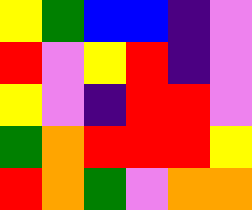[["yellow", "green", "blue", "blue", "indigo", "violet"], ["red", "violet", "yellow", "red", "indigo", "violet"], ["yellow", "violet", "indigo", "red", "red", "violet"], ["green", "orange", "red", "red", "red", "yellow"], ["red", "orange", "green", "violet", "orange", "orange"]]